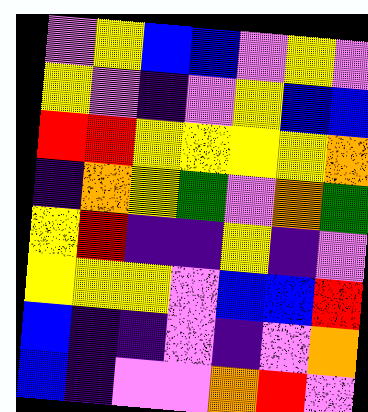[["violet", "yellow", "blue", "blue", "violet", "yellow", "violet"], ["yellow", "violet", "indigo", "violet", "yellow", "blue", "blue"], ["red", "red", "yellow", "yellow", "yellow", "yellow", "orange"], ["indigo", "orange", "yellow", "green", "violet", "orange", "green"], ["yellow", "red", "indigo", "indigo", "yellow", "indigo", "violet"], ["yellow", "yellow", "yellow", "violet", "blue", "blue", "red"], ["blue", "indigo", "indigo", "violet", "indigo", "violet", "orange"], ["blue", "indigo", "violet", "violet", "orange", "red", "violet"]]